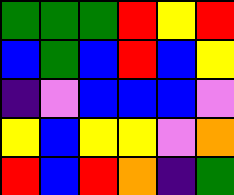[["green", "green", "green", "red", "yellow", "red"], ["blue", "green", "blue", "red", "blue", "yellow"], ["indigo", "violet", "blue", "blue", "blue", "violet"], ["yellow", "blue", "yellow", "yellow", "violet", "orange"], ["red", "blue", "red", "orange", "indigo", "green"]]